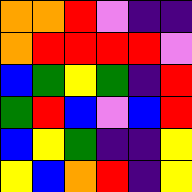[["orange", "orange", "red", "violet", "indigo", "indigo"], ["orange", "red", "red", "red", "red", "violet"], ["blue", "green", "yellow", "green", "indigo", "red"], ["green", "red", "blue", "violet", "blue", "red"], ["blue", "yellow", "green", "indigo", "indigo", "yellow"], ["yellow", "blue", "orange", "red", "indigo", "yellow"]]